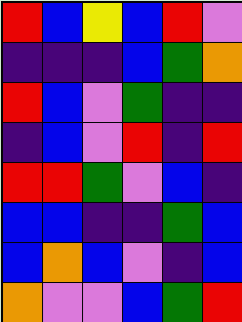[["red", "blue", "yellow", "blue", "red", "violet"], ["indigo", "indigo", "indigo", "blue", "green", "orange"], ["red", "blue", "violet", "green", "indigo", "indigo"], ["indigo", "blue", "violet", "red", "indigo", "red"], ["red", "red", "green", "violet", "blue", "indigo"], ["blue", "blue", "indigo", "indigo", "green", "blue"], ["blue", "orange", "blue", "violet", "indigo", "blue"], ["orange", "violet", "violet", "blue", "green", "red"]]